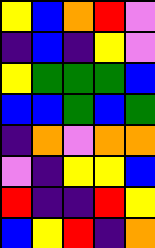[["yellow", "blue", "orange", "red", "violet"], ["indigo", "blue", "indigo", "yellow", "violet"], ["yellow", "green", "green", "green", "blue"], ["blue", "blue", "green", "blue", "green"], ["indigo", "orange", "violet", "orange", "orange"], ["violet", "indigo", "yellow", "yellow", "blue"], ["red", "indigo", "indigo", "red", "yellow"], ["blue", "yellow", "red", "indigo", "orange"]]